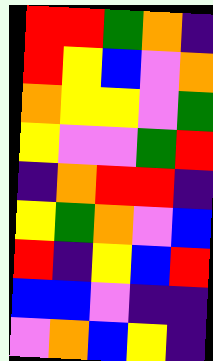[["red", "red", "green", "orange", "indigo"], ["red", "yellow", "blue", "violet", "orange"], ["orange", "yellow", "yellow", "violet", "green"], ["yellow", "violet", "violet", "green", "red"], ["indigo", "orange", "red", "red", "indigo"], ["yellow", "green", "orange", "violet", "blue"], ["red", "indigo", "yellow", "blue", "red"], ["blue", "blue", "violet", "indigo", "indigo"], ["violet", "orange", "blue", "yellow", "indigo"]]